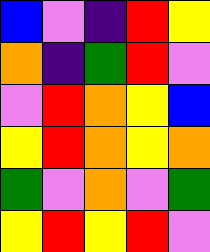[["blue", "violet", "indigo", "red", "yellow"], ["orange", "indigo", "green", "red", "violet"], ["violet", "red", "orange", "yellow", "blue"], ["yellow", "red", "orange", "yellow", "orange"], ["green", "violet", "orange", "violet", "green"], ["yellow", "red", "yellow", "red", "violet"]]